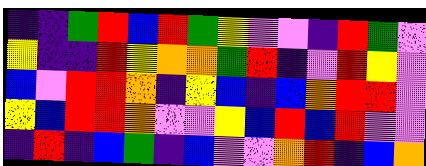[["indigo", "indigo", "green", "red", "blue", "red", "green", "yellow", "violet", "violet", "indigo", "red", "green", "violet"], ["yellow", "indigo", "indigo", "red", "yellow", "orange", "orange", "green", "red", "indigo", "violet", "red", "yellow", "violet"], ["blue", "violet", "red", "red", "orange", "indigo", "yellow", "blue", "indigo", "blue", "orange", "red", "red", "violet"], ["yellow", "blue", "red", "red", "orange", "violet", "violet", "yellow", "blue", "red", "blue", "red", "violet", "violet"], ["indigo", "red", "indigo", "blue", "green", "indigo", "blue", "violet", "violet", "orange", "red", "indigo", "blue", "orange"]]